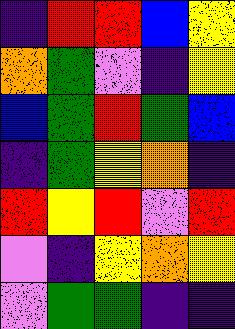[["indigo", "red", "red", "blue", "yellow"], ["orange", "green", "violet", "indigo", "yellow"], ["blue", "green", "red", "green", "blue"], ["indigo", "green", "yellow", "orange", "indigo"], ["red", "yellow", "red", "violet", "red"], ["violet", "indigo", "yellow", "orange", "yellow"], ["violet", "green", "green", "indigo", "indigo"]]